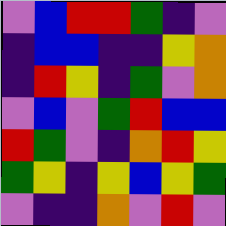[["violet", "blue", "red", "red", "green", "indigo", "violet"], ["indigo", "blue", "blue", "indigo", "indigo", "yellow", "orange"], ["indigo", "red", "yellow", "indigo", "green", "violet", "orange"], ["violet", "blue", "violet", "green", "red", "blue", "blue"], ["red", "green", "violet", "indigo", "orange", "red", "yellow"], ["green", "yellow", "indigo", "yellow", "blue", "yellow", "green"], ["violet", "indigo", "indigo", "orange", "violet", "red", "violet"]]